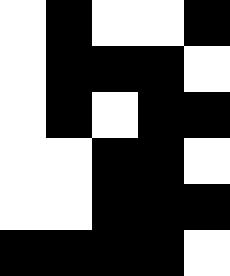[["white", "black", "white", "white", "black"], ["white", "black", "black", "black", "white"], ["white", "black", "white", "black", "black"], ["white", "white", "black", "black", "white"], ["white", "white", "black", "black", "black"], ["black", "black", "black", "black", "white"]]